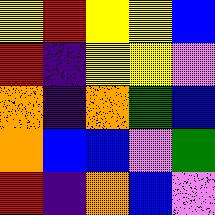[["yellow", "red", "yellow", "yellow", "blue"], ["red", "indigo", "yellow", "yellow", "violet"], ["orange", "indigo", "orange", "green", "blue"], ["orange", "blue", "blue", "violet", "green"], ["red", "indigo", "orange", "blue", "violet"]]